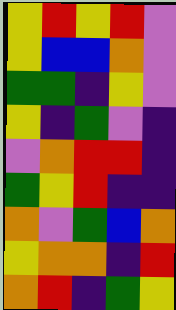[["yellow", "red", "yellow", "red", "violet"], ["yellow", "blue", "blue", "orange", "violet"], ["green", "green", "indigo", "yellow", "violet"], ["yellow", "indigo", "green", "violet", "indigo"], ["violet", "orange", "red", "red", "indigo"], ["green", "yellow", "red", "indigo", "indigo"], ["orange", "violet", "green", "blue", "orange"], ["yellow", "orange", "orange", "indigo", "red"], ["orange", "red", "indigo", "green", "yellow"]]